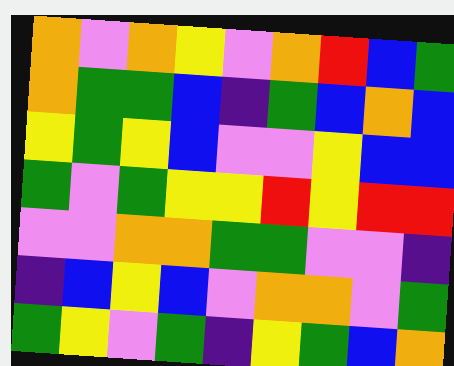[["orange", "violet", "orange", "yellow", "violet", "orange", "red", "blue", "green"], ["orange", "green", "green", "blue", "indigo", "green", "blue", "orange", "blue"], ["yellow", "green", "yellow", "blue", "violet", "violet", "yellow", "blue", "blue"], ["green", "violet", "green", "yellow", "yellow", "red", "yellow", "red", "red"], ["violet", "violet", "orange", "orange", "green", "green", "violet", "violet", "indigo"], ["indigo", "blue", "yellow", "blue", "violet", "orange", "orange", "violet", "green"], ["green", "yellow", "violet", "green", "indigo", "yellow", "green", "blue", "orange"]]